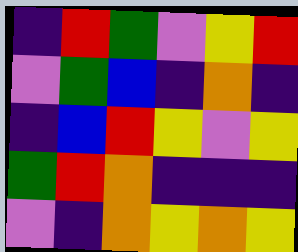[["indigo", "red", "green", "violet", "yellow", "red"], ["violet", "green", "blue", "indigo", "orange", "indigo"], ["indigo", "blue", "red", "yellow", "violet", "yellow"], ["green", "red", "orange", "indigo", "indigo", "indigo"], ["violet", "indigo", "orange", "yellow", "orange", "yellow"]]